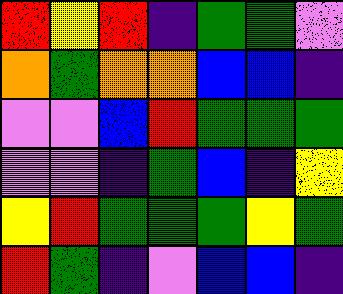[["red", "yellow", "red", "indigo", "green", "green", "violet"], ["orange", "green", "orange", "orange", "blue", "blue", "indigo"], ["violet", "violet", "blue", "red", "green", "green", "green"], ["violet", "violet", "indigo", "green", "blue", "indigo", "yellow"], ["yellow", "red", "green", "green", "green", "yellow", "green"], ["red", "green", "indigo", "violet", "blue", "blue", "indigo"]]